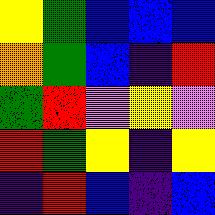[["yellow", "green", "blue", "blue", "blue"], ["orange", "green", "blue", "indigo", "red"], ["green", "red", "violet", "yellow", "violet"], ["red", "green", "yellow", "indigo", "yellow"], ["indigo", "red", "blue", "indigo", "blue"]]